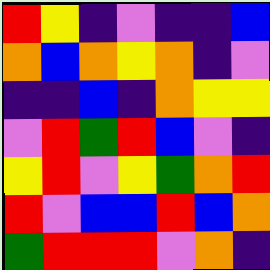[["red", "yellow", "indigo", "violet", "indigo", "indigo", "blue"], ["orange", "blue", "orange", "yellow", "orange", "indigo", "violet"], ["indigo", "indigo", "blue", "indigo", "orange", "yellow", "yellow"], ["violet", "red", "green", "red", "blue", "violet", "indigo"], ["yellow", "red", "violet", "yellow", "green", "orange", "red"], ["red", "violet", "blue", "blue", "red", "blue", "orange"], ["green", "red", "red", "red", "violet", "orange", "indigo"]]